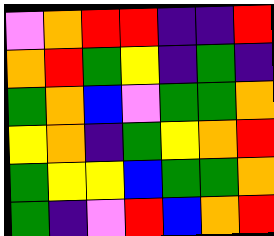[["violet", "orange", "red", "red", "indigo", "indigo", "red"], ["orange", "red", "green", "yellow", "indigo", "green", "indigo"], ["green", "orange", "blue", "violet", "green", "green", "orange"], ["yellow", "orange", "indigo", "green", "yellow", "orange", "red"], ["green", "yellow", "yellow", "blue", "green", "green", "orange"], ["green", "indigo", "violet", "red", "blue", "orange", "red"]]